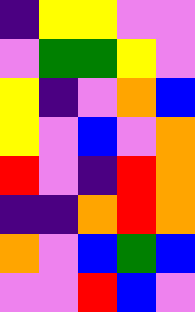[["indigo", "yellow", "yellow", "violet", "violet"], ["violet", "green", "green", "yellow", "violet"], ["yellow", "indigo", "violet", "orange", "blue"], ["yellow", "violet", "blue", "violet", "orange"], ["red", "violet", "indigo", "red", "orange"], ["indigo", "indigo", "orange", "red", "orange"], ["orange", "violet", "blue", "green", "blue"], ["violet", "violet", "red", "blue", "violet"]]